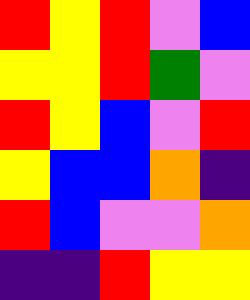[["red", "yellow", "red", "violet", "blue"], ["yellow", "yellow", "red", "green", "violet"], ["red", "yellow", "blue", "violet", "red"], ["yellow", "blue", "blue", "orange", "indigo"], ["red", "blue", "violet", "violet", "orange"], ["indigo", "indigo", "red", "yellow", "yellow"]]